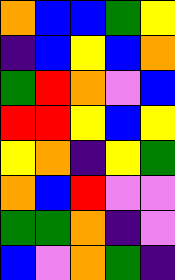[["orange", "blue", "blue", "green", "yellow"], ["indigo", "blue", "yellow", "blue", "orange"], ["green", "red", "orange", "violet", "blue"], ["red", "red", "yellow", "blue", "yellow"], ["yellow", "orange", "indigo", "yellow", "green"], ["orange", "blue", "red", "violet", "violet"], ["green", "green", "orange", "indigo", "violet"], ["blue", "violet", "orange", "green", "indigo"]]